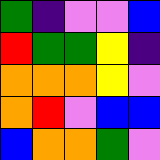[["green", "indigo", "violet", "violet", "blue"], ["red", "green", "green", "yellow", "indigo"], ["orange", "orange", "orange", "yellow", "violet"], ["orange", "red", "violet", "blue", "blue"], ["blue", "orange", "orange", "green", "violet"]]